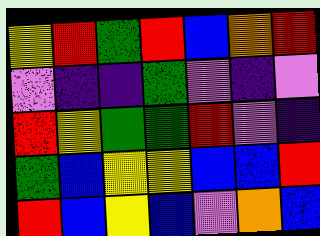[["yellow", "red", "green", "red", "blue", "orange", "red"], ["violet", "indigo", "indigo", "green", "violet", "indigo", "violet"], ["red", "yellow", "green", "green", "red", "violet", "indigo"], ["green", "blue", "yellow", "yellow", "blue", "blue", "red"], ["red", "blue", "yellow", "blue", "violet", "orange", "blue"]]